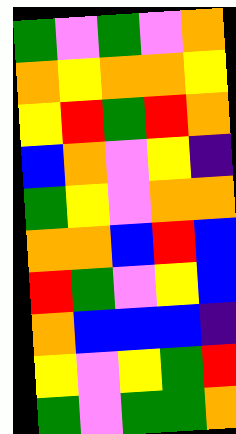[["green", "violet", "green", "violet", "orange"], ["orange", "yellow", "orange", "orange", "yellow"], ["yellow", "red", "green", "red", "orange"], ["blue", "orange", "violet", "yellow", "indigo"], ["green", "yellow", "violet", "orange", "orange"], ["orange", "orange", "blue", "red", "blue"], ["red", "green", "violet", "yellow", "blue"], ["orange", "blue", "blue", "blue", "indigo"], ["yellow", "violet", "yellow", "green", "red"], ["green", "violet", "green", "green", "orange"]]